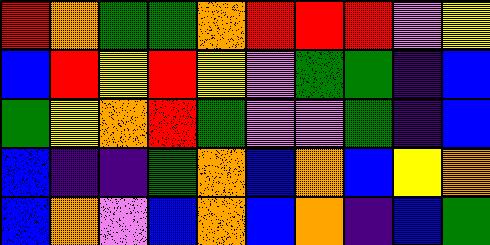[["red", "orange", "green", "green", "orange", "red", "red", "red", "violet", "yellow"], ["blue", "red", "yellow", "red", "yellow", "violet", "green", "green", "indigo", "blue"], ["green", "yellow", "orange", "red", "green", "violet", "violet", "green", "indigo", "blue"], ["blue", "indigo", "indigo", "green", "orange", "blue", "orange", "blue", "yellow", "orange"], ["blue", "orange", "violet", "blue", "orange", "blue", "orange", "indigo", "blue", "green"]]